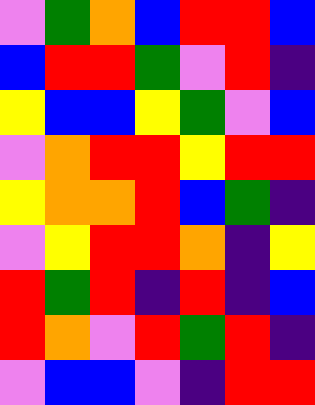[["violet", "green", "orange", "blue", "red", "red", "blue"], ["blue", "red", "red", "green", "violet", "red", "indigo"], ["yellow", "blue", "blue", "yellow", "green", "violet", "blue"], ["violet", "orange", "red", "red", "yellow", "red", "red"], ["yellow", "orange", "orange", "red", "blue", "green", "indigo"], ["violet", "yellow", "red", "red", "orange", "indigo", "yellow"], ["red", "green", "red", "indigo", "red", "indigo", "blue"], ["red", "orange", "violet", "red", "green", "red", "indigo"], ["violet", "blue", "blue", "violet", "indigo", "red", "red"]]